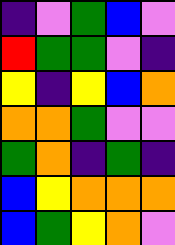[["indigo", "violet", "green", "blue", "violet"], ["red", "green", "green", "violet", "indigo"], ["yellow", "indigo", "yellow", "blue", "orange"], ["orange", "orange", "green", "violet", "violet"], ["green", "orange", "indigo", "green", "indigo"], ["blue", "yellow", "orange", "orange", "orange"], ["blue", "green", "yellow", "orange", "violet"]]